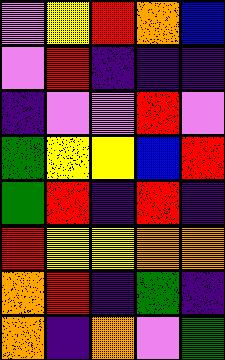[["violet", "yellow", "red", "orange", "blue"], ["violet", "red", "indigo", "indigo", "indigo"], ["indigo", "violet", "violet", "red", "violet"], ["green", "yellow", "yellow", "blue", "red"], ["green", "red", "indigo", "red", "indigo"], ["red", "yellow", "yellow", "orange", "orange"], ["orange", "red", "indigo", "green", "indigo"], ["orange", "indigo", "orange", "violet", "green"]]